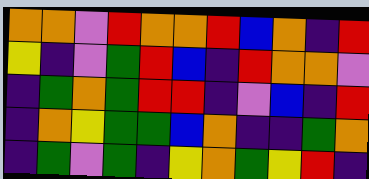[["orange", "orange", "violet", "red", "orange", "orange", "red", "blue", "orange", "indigo", "red"], ["yellow", "indigo", "violet", "green", "red", "blue", "indigo", "red", "orange", "orange", "violet"], ["indigo", "green", "orange", "green", "red", "red", "indigo", "violet", "blue", "indigo", "red"], ["indigo", "orange", "yellow", "green", "green", "blue", "orange", "indigo", "indigo", "green", "orange"], ["indigo", "green", "violet", "green", "indigo", "yellow", "orange", "green", "yellow", "red", "indigo"]]